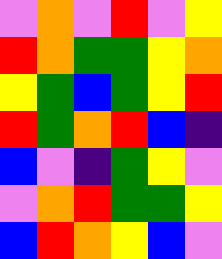[["violet", "orange", "violet", "red", "violet", "yellow"], ["red", "orange", "green", "green", "yellow", "orange"], ["yellow", "green", "blue", "green", "yellow", "red"], ["red", "green", "orange", "red", "blue", "indigo"], ["blue", "violet", "indigo", "green", "yellow", "violet"], ["violet", "orange", "red", "green", "green", "yellow"], ["blue", "red", "orange", "yellow", "blue", "violet"]]